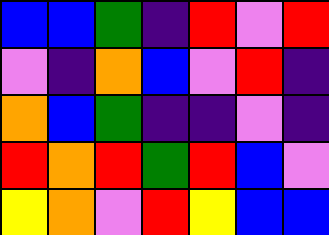[["blue", "blue", "green", "indigo", "red", "violet", "red"], ["violet", "indigo", "orange", "blue", "violet", "red", "indigo"], ["orange", "blue", "green", "indigo", "indigo", "violet", "indigo"], ["red", "orange", "red", "green", "red", "blue", "violet"], ["yellow", "orange", "violet", "red", "yellow", "blue", "blue"]]